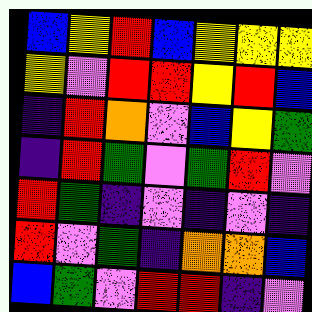[["blue", "yellow", "red", "blue", "yellow", "yellow", "yellow"], ["yellow", "violet", "red", "red", "yellow", "red", "blue"], ["indigo", "red", "orange", "violet", "blue", "yellow", "green"], ["indigo", "red", "green", "violet", "green", "red", "violet"], ["red", "green", "indigo", "violet", "indigo", "violet", "indigo"], ["red", "violet", "green", "indigo", "orange", "orange", "blue"], ["blue", "green", "violet", "red", "red", "indigo", "violet"]]